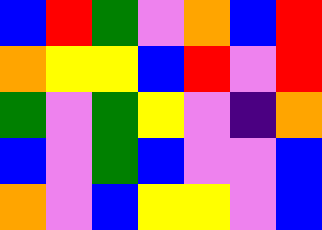[["blue", "red", "green", "violet", "orange", "blue", "red"], ["orange", "yellow", "yellow", "blue", "red", "violet", "red"], ["green", "violet", "green", "yellow", "violet", "indigo", "orange"], ["blue", "violet", "green", "blue", "violet", "violet", "blue"], ["orange", "violet", "blue", "yellow", "yellow", "violet", "blue"]]